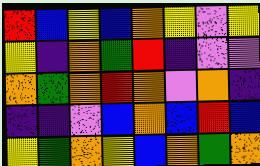[["red", "blue", "yellow", "blue", "orange", "yellow", "violet", "yellow"], ["yellow", "indigo", "orange", "green", "red", "indigo", "violet", "violet"], ["orange", "green", "orange", "red", "orange", "violet", "orange", "indigo"], ["indigo", "indigo", "violet", "blue", "orange", "blue", "red", "blue"], ["yellow", "green", "orange", "yellow", "blue", "orange", "green", "orange"]]